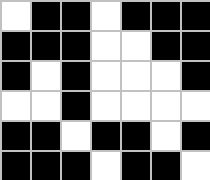[["white", "black", "black", "white", "black", "black", "black"], ["black", "black", "black", "white", "white", "black", "black"], ["black", "white", "black", "white", "white", "white", "black"], ["white", "white", "black", "white", "white", "white", "white"], ["black", "black", "white", "black", "black", "white", "black"], ["black", "black", "black", "white", "black", "black", "white"]]